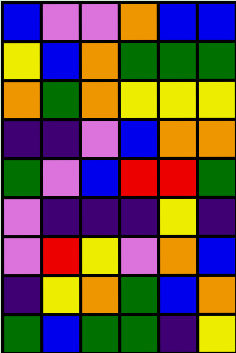[["blue", "violet", "violet", "orange", "blue", "blue"], ["yellow", "blue", "orange", "green", "green", "green"], ["orange", "green", "orange", "yellow", "yellow", "yellow"], ["indigo", "indigo", "violet", "blue", "orange", "orange"], ["green", "violet", "blue", "red", "red", "green"], ["violet", "indigo", "indigo", "indigo", "yellow", "indigo"], ["violet", "red", "yellow", "violet", "orange", "blue"], ["indigo", "yellow", "orange", "green", "blue", "orange"], ["green", "blue", "green", "green", "indigo", "yellow"]]